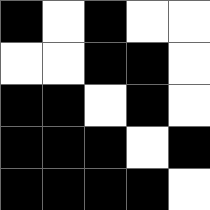[["black", "white", "black", "white", "white"], ["white", "white", "black", "black", "white"], ["black", "black", "white", "black", "white"], ["black", "black", "black", "white", "black"], ["black", "black", "black", "black", "white"]]